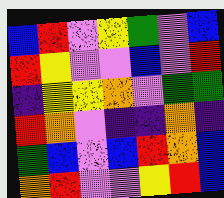[["blue", "red", "violet", "yellow", "green", "violet", "blue"], ["red", "yellow", "violet", "violet", "blue", "violet", "red"], ["indigo", "yellow", "yellow", "orange", "violet", "green", "green"], ["red", "orange", "violet", "indigo", "indigo", "orange", "indigo"], ["green", "blue", "violet", "blue", "red", "orange", "blue"], ["orange", "red", "violet", "violet", "yellow", "red", "blue"]]